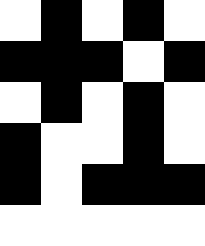[["white", "black", "white", "black", "white"], ["black", "black", "black", "white", "black"], ["white", "black", "white", "black", "white"], ["black", "white", "white", "black", "white"], ["black", "white", "black", "black", "black"], ["white", "white", "white", "white", "white"]]